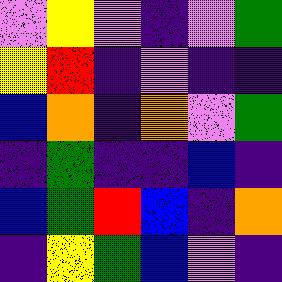[["violet", "yellow", "violet", "indigo", "violet", "green"], ["yellow", "red", "indigo", "violet", "indigo", "indigo"], ["blue", "orange", "indigo", "orange", "violet", "green"], ["indigo", "green", "indigo", "indigo", "blue", "indigo"], ["blue", "green", "red", "blue", "indigo", "orange"], ["indigo", "yellow", "green", "blue", "violet", "indigo"]]